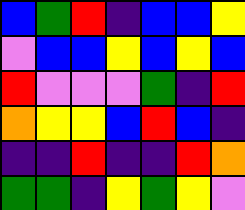[["blue", "green", "red", "indigo", "blue", "blue", "yellow"], ["violet", "blue", "blue", "yellow", "blue", "yellow", "blue"], ["red", "violet", "violet", "violet", "green", "indigo", "red"], ["orange", "yellow", "yellow", "blue", "red", "blue", "indigo"], ["indigo", "indigo", "red", "indigo", "indigo", "red", "orange"], ["green", "green", "indigo", "yellow", "green", "yellow", "violet"]]